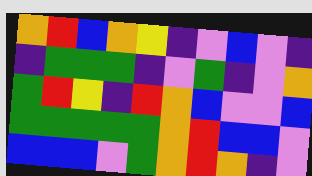[["orange", "red", "blue", "orange", "yellow", "indigo", "violet", "blue", "violet", "indigo"], ["indigo", "green", "green", "green", "indigo", "violet", "green", "indigo", "violet", "orange"], ["green", "red", "yellow", "indigo", "red", "orange", "blue", "violet", "violet", "blue"], ["green", "green", "green", "green", "green", "orange", "red", "blue", "blue", "violet"], ["blue", "blue", "blue", "violet", "green", "orange", "red", "orange", "indigo", "violet"]]